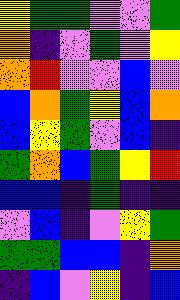[["yellow", "green", "green", "violet", "violet", "green"], ["orange", "indigo", "violet", "green", "violet", "yellow"], ["orange", "red", "violet", "violet", "blue", "violet"], ["blue", "orange", "green", "yellow", "blue", "orange"], ["blue", "yellow", "green", "violet", "blue", "indigo"], ["green", "orange", "blue", "green", "yellow", "red"], ["blue", "blue", "indigo", "green", "indigo", "indigo"], ["violet", "blue", "indigo", "violet", "yellow", "green"], ["green", "green", "blue", "blue", "indigo", "orange"], ["indigo", "blue", "violet", "yellow", "indigo", "blue"]]